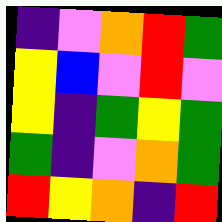[["indigo", "violet", "orange", "red", "green"], ["yellow", "blue", "violet", "red", "violet"], ["yellow", "indigo", "green", "yellow", "green"], ["green", "indigo", "violet", "orange", "green"], ["red", "yellow", "orange", "indigo", "red"]]